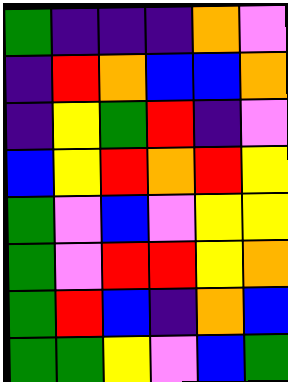[["green", "indigo", "indigo", "indigo", "orange", "violet"], ["indigo", "red", "orange", "blue", "blue", "orange"], ["indigo", "yellow", "green", "red", "indigo", "violet"], ["blue", "yellow", "red", "orange", "red", "yellow"], ["green", "violet", "blue", "violet", "yellow", "yellow"], ["green", "violet", "red", "red", "yellow", "orange"], ["green", "red", "blue", "indigo", "orange", "blue"], ["green", "green", "yellow", "violet", "blue", "green"]]